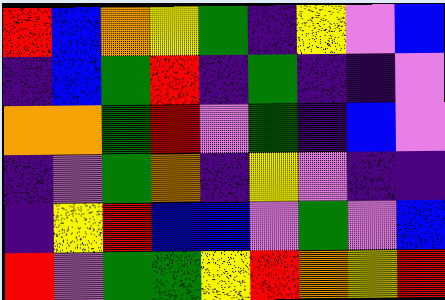[["red", "blue", "orange", "yellow", "green", "indigo", "yellow", "violet", "blue"], ["indigo", "blue", "green", "red", "indigo", "green", "indigo", "indigo", "violet"], ["orange", "orange", "green", "red", "violet", "green", "indigo", "blue", "violet"], ["indigo", "violet", "green", "orange", "indigo", "yellow", "violet", "indigo", "indigo"], ["indigo", "yellow", "red", "blue", "blue", "violet", "green", "violet", "blue"], ["red", "violet", "green", "green", "yellow", "red", "orange", "yellow", "red"]]